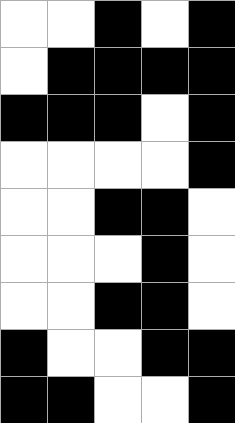[["white", "white", "black", "white", "black"], ["white", "black", "black", "black", "black"], ["black", "black", "black", "white", "black"], ["white", "white", "white", "white", "black"], ["white", "white", "black", "black", "white"], ["white", "white", "white", "black", "white"], ["white", "white", "black", "black", "white"], ["black", "white", "white", "black", "black"], ["black", "black", "white", "white", "black"]]